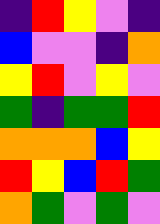[["indigo", "red", "yellow", "violet", "indigo"], ["blue", "violet", "violet", "indigo", "orange"], ["yellow", "red", "violet", "yellow", "violet"], ["green", "indigo", "green", "green", "red"], ["orange", "orange", "orange", "blue", "yellow"], ["red", "yellow", "blue", "red", "green"], ["orange", "green", "violet", "green", "violet"]]